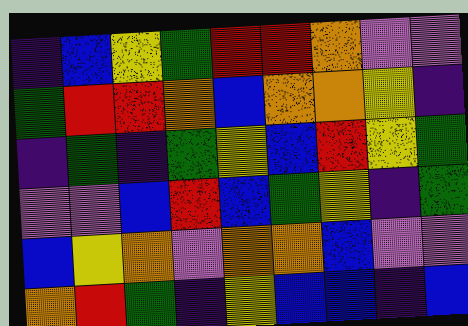[["indigo", "blue", "yellow", "green", "red", "red", "orange", "violet", "violet"], ["green", "red", "red", "orange", "blue", "orange", "orange", "yellow", "indigo"], ["indigo", "green", "indigo", "green", "yellow", "blue", "red", "yellow", "green"], ["violet", "violet", "blue", "red", "blue", "green", "yellow", "indigo", "green"], ["blue", "yellow", "orange", "violet", "orange", "orange", "blue", "violet", "violet"], ["orange", "red", "green", "indigo", "yellow", "blue", "blue", "indigo", "blue"]]